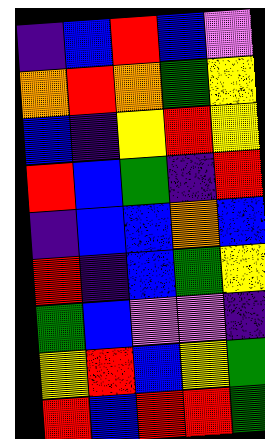[["indigo", "blue", "red", "blue", "violet"], ["orange", "red", "orange", "green", "yellow"], ["blue", "indigo", "yellow", "red", "yellow"], ["red", "blue", "green", "indigo", "red"], ["indigo", "blue", "blue", "orange", "blue"], ["red", "indigo", "blue", "green", "yellow"], ["green", "blue", "violet", "violet", "indigo"], ["yellow", "red", "blue", "yellow", "green"], ["red", "blue", "red", "red", "green"]]